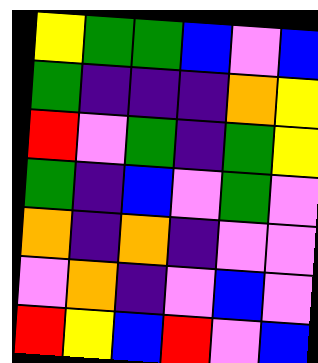[["yellow", "green", "green", "blue", "violet", "blue"], ["green", "indigo", "indigo", "indigo", "orange", "yellow"], ["red", "violet", "green", "indigo", "green", "yellow"], ["green", "indigo", "blue", "violet", "green", "violet"], ["orange", "indigo", "orange", "indigo", "violet", "violet"], ["violet", "orange", "indigo", "violet", "blue", "violet"], ["red", "yellow", "blue", "red", "violet", "blue"]]